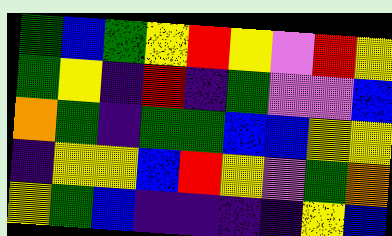[["green", "blue", "green", "yellow", "red", "yellow", "violet", "red", "yellow"], ["green", "yellow", "indigo", "red", "indigo", "green", "violet", "violet", "blue"], ["orange", "green", "indigo", "green", "green", "blue", "blue", "yellow", "yellow"], ["indigo", "yellow", "yellow", "blue", "red", "yellow", "violet", "green", "orange"], ["yellow", "green", "blue", "indigo", "indigo", "indigo", "indigo", "yellow", "blue"]]